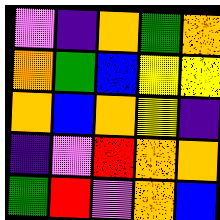[["violet", "indigo", "orange", "green", "orange"], ["orange", "green", "blue", "yellow", "yellow"], ["orange", "blue", "orange", "yellow", "indigo"], ["indigo", "violet", "red", "orange", "orange"], ["green", "red", "violet", "orange", "blue"]]